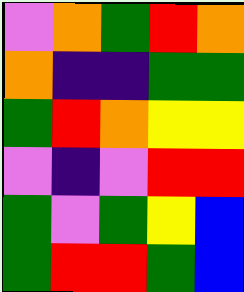[["violet", "orange", "green", "red", "orange"], ["orange", "indigo", "indigo", "green", "green"], ["green", "red", "orange", "yellow", "yellow"], ["violet", "indigo", "violet", "red", "red"], ["green", "violet", "green", "yellow", "blue"], ["green", "red", "red", "green", "blue"]]